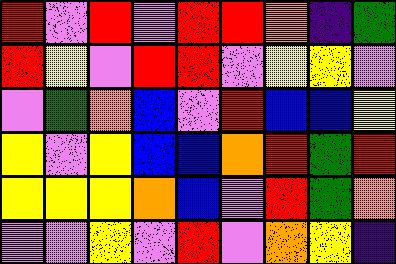[["red", "violet", "red", "violet", "red", "red", "orange", "indigo", "green"], ["red", "yellow", "violet", "red", "red", "violet", "yellow", "yellow", "violet"], ["violet", "green", "orange", "blue", "violet", "red", "blue", "blue", "yellow"], ["yellow", "violet", "yellow", "blue", "blue", "orange", "red", "green", "red"], ["yellow", "yellow", "yellow", "orange", "blue", "violet", "red", "green", "orange"], ["violet", "violet", "yellow", "violet", "red", "violet", "orange", "yellow", "indigo"]]